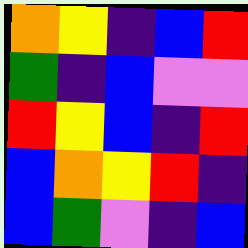[["orange", "yellow", "indigo", "blue", "red"], ["green", "indigo", "blue", "violet", "violet"], ["red", "yellow", "blue", "indigo", "red"], ["blue", "orange", "yellow", "red", "indigo"], ["blue", "green", "violet", "indigo", "blue"]]